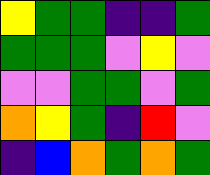[["yellow", "green", "green", "indigo", "indigo", "green"], ["green", "green", "green", "violet", "yellow", "violet"], ["violet", "violet", "green", "green", "violet", "green"], ["orange", "yellow", "green", "indigo", "red", "violet"], ["indigo", "blue", "orange", "green", "orange", "green"]]